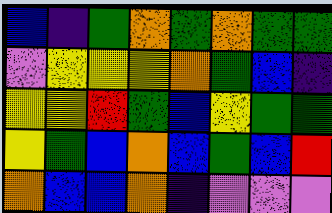[["blue", "indigo", "green", "orange", "green", "orange", "green", "green"], ["violet", "yellow", "yellow", "yellow", "orange", "green", "blue", "indigo"], ["yellow", "yellow", "red", "green", "blue", "yellow", "green", "green"], ["yellow", "green", "blue", "orange", "blue", "green", "blue", "red"], ["orange", "blue", "blue", "orange", "indigo", "violet", "violet", "violet"]]